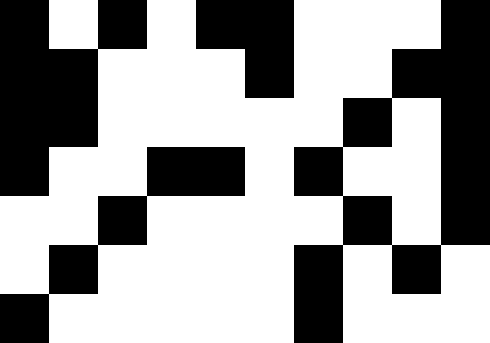[["black", "white", "black", "white", "black", "black", "white", "white", "white", "black"], ["black", "black", "white", "white", "white", "black", "white", "white", "black", "black"], ["black", "black", "white", "white", "white", "white", "white", "black", "white", "black"], ["black", "white", "white", "black", "black", "white", "black", "white", "white", "black"], ["white", "white", "black", "white", "white", "white", "white", "black", "white", "black"], ["white", "black", "white", "white", "white", "white", "black", "white", "black", "white"], ["black", "white", "white", "white", "white", "white", "black", "white", "white", "white"]]